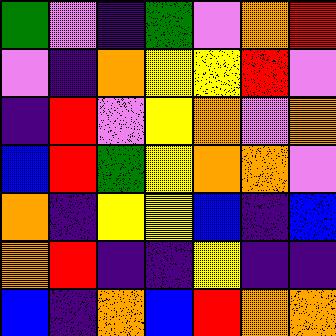[["green", "violet", "indigo", "green", "violet", "orange", "red"], ["violet", "indigo", "orange", "yellow", "yellow", "red", "violet"], ["indigo", "red", "violet", "yellow", "orange", "violet", "orange"], ["blue", "red", "green", "yellow", "orange", "orange", "violet"], ["orange", "indigo", "yellow", "yellow", "blue", "indigo", "blue"], ["orange", "red", "indigo", "indigo", "yellow", "indigo", "indigo"], ["blue", "indigo", "orange", "blue", "red", "orange", "orange"]]